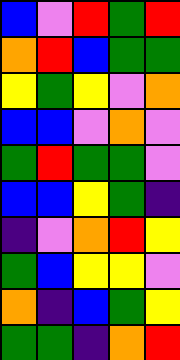[["blue", "violet", "red", "green", "red"], ["orange", "red", "blue", "green", "green"], ["yellow", "green", "yellow", "violet", "orange"], ["blue", "blue", "violet", "orange", "violet"], ["green", "red", "green", "green", "violet"], ["blue", "blue", "yellow", "green", "indigo"], ["indigo", "violet", "orange", "red", "yellow"], ["green", "blue", "yellow", "yellow", "violet"], ["orange", "indigo", "blue", "green", "yellow"], ["green", "green", "indigo", "orange", "red"]]